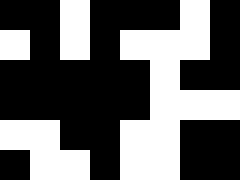[["black", "black", "white", "black", "black", "black", "white", "black"], ["white", "black", "white", "black", "white", "white", "white", "black"], ["black", "black", "black", "black", "black", "white", "black", "black"], ["black", "black", "black", "black", "black", "white", "white", "white"], ["white", "white", "black", "black", "white", "white", "black", "black"], ["black", "white", "white", "black", "white", "white", "black", "black"]]